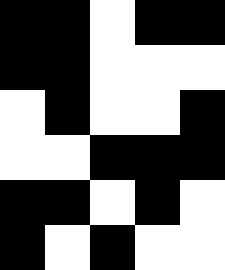[["black", "black", "white", "black", "black"], ["black", "black", "white", "white", "white"], ["white", "black", "white", "white", "black"], ["white", "white", "black", "black", "black"], ["black", "black", "white", "black", "white"], ["black", "white", "black", "white", "white"]]